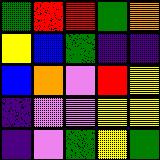[["green", "red", "red", "green", "orange"], ["yellow", "blue", "green", "indigo", "indigo"], ["blue", "orange", "violet", "red", "yellow"], ["indigo", "violet", "violet", "yellow", "yellow"], ["indigo", "violet", "green", "yellow", "green"]]